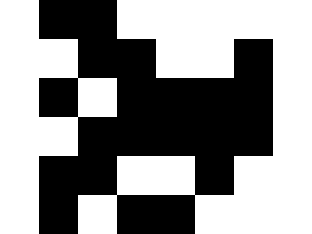[["white", "black", "black", "white", "white", "white", "white", "white"], ["white", "white", "black", "black", "white", "white", "black", "white"], ["white", "black", "white", "black", "black", "black", "black", "white"], ["white", "white", "black", "black", "black", "black", "black", "white"], ["white", "black", "black", "white", "white", "black", "white", "white"], ["white", "black", "white", "black", "black", "white", "white", "white"]]